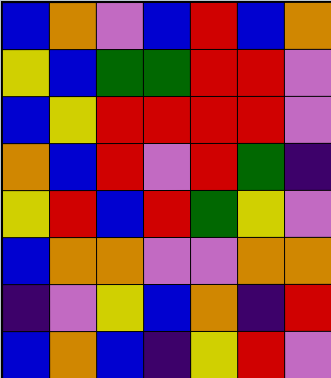[["blue", "orange", "violet", "blue", "red", "blue", "orange"], ["yellow", "blue", "green", "green", "red", "red", "violet"], ["blue", "yellow", "red", "red", "red", "red", "violet"], ["orange", "blue", "red", "violet", "red", "green", "indigo"], ["yellow", "red", "blue", "red", "green", "yellow", "violet"], ["blue", "orange", "orange", "violet", "violet", "orange", "orange"], ["indigo", "violet", "yellow", "blue", "orange", "indigo", "red"], ["blue", "orange", "blue", "indigo", "yellow", "red", "violet"]]